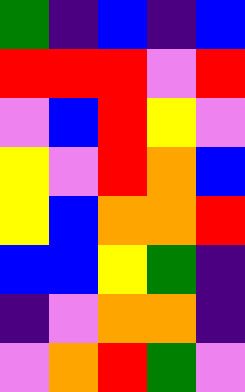[["green", "indigo", "blue", "indigo", "blue"], ["red", "red", "red", "violet", "red"], ["violet", "blue", "red", "yellow", "violet"], ["yellow", "violet", "red", "orange", "blue"], ["yellow", "blue", "orange", "orange", "red"], ["blue", "blue", "yellow", "green", "indigo"], ["indigo", "violet", "orange", "orange", "indigo"], ["violet", "orange", "red", "green", "violet"]]